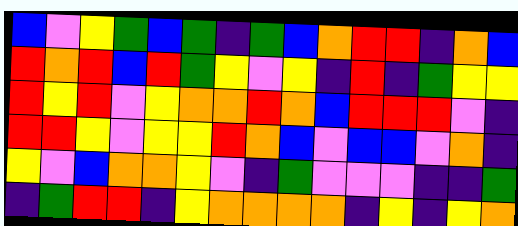[["blue", "violet", "yellow", "green", "blue", "green", "indigo", "green", "blue", "orange", "red", "red", "indigo", "orange", "blue"], ["red", "orange", "red", "blue", "red", "green", "yellow", "violet", "yellow", "indigo", "red", "indigo", "green", "yellow", "yellow"], ["red", "yellow", "red", "violet", "yellow", "orange", "orange", "red", "orange", "blue", "red", "red", "red", "violet", "indigo"], ["red", "red", "yellow", "violet", "yellow", "yellow", "red", "orange", "blue", "violet", "blue", "blue", "violet", "orange", "indigo"], ["yellow", "violet", "blue", "orange", "orange", "yellow", "violet", "indigo", "green", "violet", "violet", "violet", "indigo", "indigo", "green"], ["indigo", "green", "red", "red", "indigo", "yellow", "orange", "orange", "orange", "orange", "indigo", "yellow", "indigo", "yellow", "orange"]]